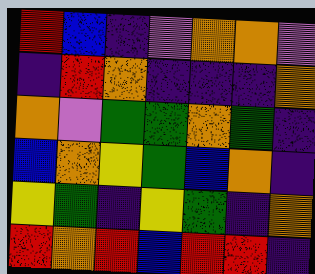[["red", "blue", "indigo", "violet", "orange", "orange", "violet"], ["indigo", "red", "orange", "indigo", "indigo", "indigo", "orange"], ["orange", "violet", "green", "green", "orange", "green", "indigo"], ["blue", "orange", "yellow", "green", "blue", "orange", "indigo"], ["yellow", "green", "indigo", "yellow", "green", "indigo", "orange"], ["red", "orange", "red", "blue", "red", "red", "indigo"]]